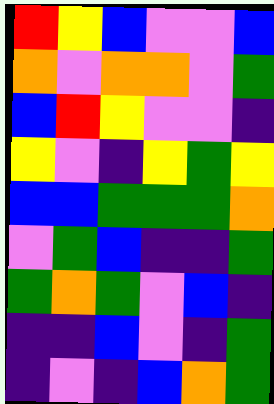[["red", "yellow", "blue", "violet", "violet", "blue"], ["orange", "violet", "orange", "orange", "violet", "green"], ["blue", "red", "yellow", "violet", "violet", "indigo"], ["yellow", "violet", "indigo", "yellow", "green", "yellow"], ["blue", "blue", "green", "green", "green", "orange"], ["violet", "green", "blue", "indigo", "indigo", "green"], ["green", "orange", "green", "violet", "blue", "indigo"], ["indigo", "indigo", "blue", "violet", "indigo", "green"], ["indigo", "violet", "indigo", "blue", "orange", "green"]]